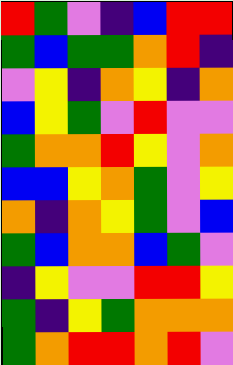[["red", "green", "violet", "indigo", "blue", "red", "red"], ["green", "blue", "green", "green", "orange", "red", "indigo"], ["violet", "yellow", "indigo", "orange", "yellow", "indigo", "orange"], ["blue", "yellow", "green", "violet", "red", "violet", "violet"], ["green", "orange", "orange", "red", "yellow", "violet", "orange"], ["blue", "blue", "yellow", "orange", "green", "violet", "yellow"], ["orange", "indigo", "orange", "yellow", "green", "violet", "blue"], ["green", "blue", "orange", "orange", "blue", "green", "violet"], ["indigo", "yellow", "violet", "violet", "red", "red", "yellow"], ["green", "indigo", "yellow", "green", "orange", "orange", "orange"], ["green", "orange", "red", "red", "orange", "red", "violet"]]